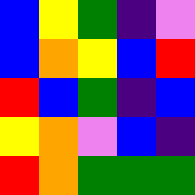[["blue", "yellow", "green", "indigo", "violet"], ["blue", "orange", "yellow", "blue", "red"], ["red", "blue", "green", "indigo", "blue"], ["yellow", "orange", "violet", "blue", "indigo"], ["red", "orange", "green", "green", "green"]]